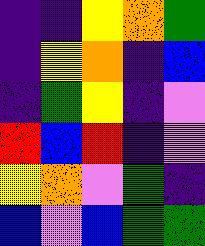[["indigo", "indigo", "yellow", "orange", "green"], ["indigo", "yellow", "orange", "indigo", "blue"], ["indigo", "green", "yellow", "indigo", "violet"], ["red", "blue", "red", "indigo", "violet"], ["yellow", "orange", "violet", "green", "indigo"], ["blue", "violet", "blue", "green", "green"]]